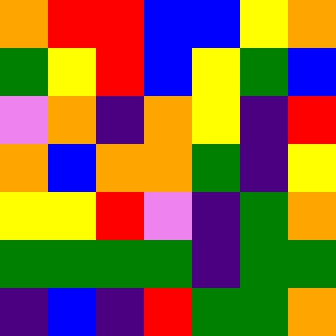[["orange", "red", "red", "blue", "blue", "yellow", "orange"], ["green", "yellow", "red", "blue", "yellow", "green", "blue"], ["violet", "orange", "indigo", "orange", "yellow", "indigo", "red"], ["orange", "blue", "orange", "orange", "green", "indigo", "yellow"], ["yellow", "yellow", "red", "violet", "indigo", "green", "orange"], ["green", "green", "green", "green", "indigo", "green", "green"], ["indigo", "blue", "indigo", "red", "green", "green", "orange"]]